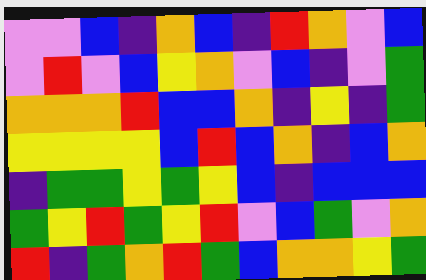[["violet", "violet", "blue", "indigo", "orange", "blue", "indigo", "red", "orange", "violet", "blue"], ["violet", "red", "violet", "blue", "yellow", "orange", "violet", "blue", "indigo", "violet", "green"], ["orange", "orange", "orange", "red", "blue", "blue", "orange", "indigo", "yellow", "indigo", "green"], ["yellow", "yellow", "yellow", "yellow", "blue", "red", "blue", "orange", "indigo", "blue", "orange"], ["indigo", "green", "green", "yellow", "green", "yellow", "blue", "indigo", "blue", "blue", "blue"], ["green", "yellow", "red", "green", "yellow", "red", "violet", "blue", "green", "violet", "orange"], ["red", "indigo", "green", "orange", "red", "green", "blue", "orange", "orange", "yellow", "green"]]